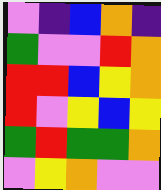[["violet", "indigo", "blue", "orange", "indigo"], ["green", "violet", "violet", "red", "orange"], ["red", "red", "blue", "yellow", "orange"], ["red", "violet", "yellow", "blue", "yellow"], ["green", "red", "green", "green", "orange"], ["violet", "yellow", "orange", "violet", "violet"]]